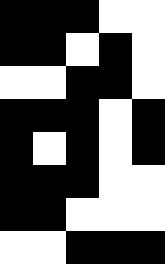[["black", "black", "black", "white", "white"], ["black", "black", "white", "black", "white"], ["white", "white", "black", "black", "white"], ["black", "black", "black", "white", "black"], ["black", "white", "black", "white", "black"], ["black", "black", "black", "white", "white"], ["black", "black", "white", "white", "white"], ["white", "white", "black", "black", "black"]]